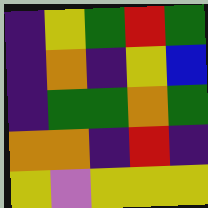[["indigo", "yellow", "green", "red", "green"], ["indigo", "orange", "indigo", "yellow", "blue"], ["indigo", "green", "green", "orange", "green"], ["orange", "orange", "indigo", "red", "indigo"], ["yellow", "violet", "yellow", "yellow", "yellow"]]